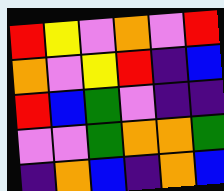[["red", "yellow", "violet", "orange", "violet", "red"], ["orange", "violet", "yellow", "red", "indigo", "blue"], ["red", "blue", "green", "violet", "indigo", "indigo"], ["violet", "violet", "green", "orange", "orange", "green"], ["indigo", "orange", "blue", "indigo", "orange", "blue"]]